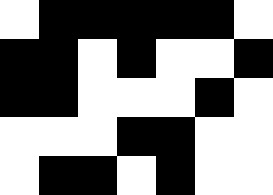[["white", "black", "black", "black", "black", "black", "white"], ["black", "black", "white", "black", "white", "white", "black"], ["black", "black", "white", "white", "white", "black", "white"], ["white", "white", "white", "black", "black", "white", "white"], ["white", "black", "black", "white", "black", "white", "white"]]